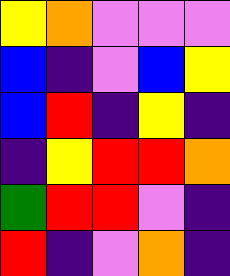[["yellow", "orange", "violet", "violet", "violet"], ["blue", "indigo", "violet", "blue", "yellow"], ["blue", "red", "indigo", "yellow", "indigo"], ["indigo", "yellow", "red", "red", "orange"], ["green", "red", "red", "violet", "indigo"], ["red", "indigo", "violet", "orange", "indigo"]]